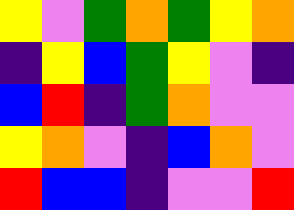[["yellow", "violet", "green", "orange", "green", "yellow", "orange"], ["indigo", "yellow", "blue", "green", "yellow", "violet", "indigo"], ["blue", "red", "indigo", "green", "orange", "violet", "violet"], ["yellow", "orange", "violet", "indigo", "blue", "orange", "violet"], ["red", "blue", "blue", "indigo", "violet", "violet", "red"]]